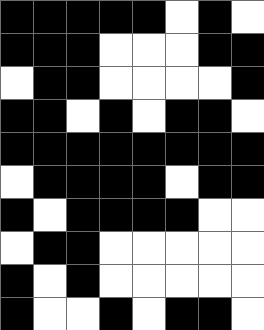[["black", "black", "black", "black", "black", "white", "black", "white"], ["black", "black", "black", "white", "white", "white", "black", "black"], ["white", "black", "black", "white", "white", "white", "white", "black"], ["black", "black", "white", "black", "white", "black", "black", "white"], ["black", "black", "black", "black", "black", "black", "black", "black"], ["white", "black", "black", "black", "black", "white", "black", "black"], ["black", "white", "black", "black", "black", "black", "white", "white"], ["white", "black", "black", "white", "white", "white", "white", "white"], ["black", "white", "black", "white", "white", "white", "white", "white"], ["black", "white", "white", "black", "white", "black", "black", "white"]]